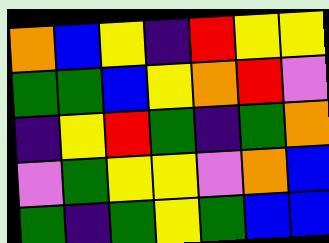[["orange", "blue", "yellow", "indigo", "red", "yellow", "yellow"], ["green", "green", "blue", "yellow", "orange", "red", "violet"], ["indigo", "yellow", "red", "green", "indigo", "green", "orange"], ["violet", "green", "yellow", "yellow", "violet", "orange", "blue"], ["green", "indigo", "green", "yellow", "green", "blue", "blue"]]